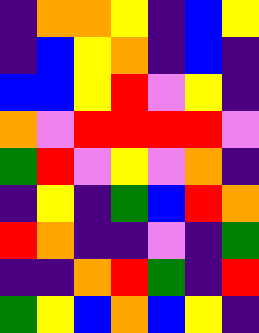[["indigo", "orange", "orange", "yellow", "indigo", "blue", "yellow"], ["indigo", "blue", "yellow", "orange", "indigo", "blue", "indigo"], ["blue", "blue", "yellow", "red", "violet", "yellow", "indigo"], ["orange", "violet", "red", "red", "red", "red", "violet"], ["green", "red", "violet", "yellow", "violet", "orange", "indigo"], ["indigo", "yellow", "indigo", "green", "blue", "red", "orange"], ["red", "orange", "indigo", "indigo", "violet", "indigo", "green"], ["indigo", "indigo", "orange", "red", "green", "indigo", "red"], ["green", "yellow", "blue", "orange", "blue", "yellow", "indigo"]]